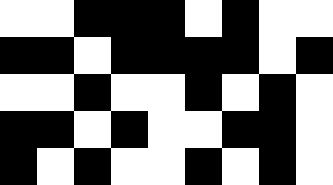[["white", "white", "black", "black", "black", "white", "black", "white", "white"], ["black", "black", "white", "black", "black", "black", "black", "white", "black"], ["white", "white", "black", "white", "white", "black", "white", "black", "white"], ["black", "black", "white", "black", "white", "white", "black", "black", "white"], ["black", "white", "black", "white", "white", "black", "white", "black", "white"]]